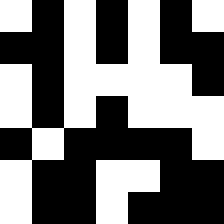[["white", "black", "white", "black", "white", "black", "white"], ["black", "black", "white", "black", "white", "black", "black"], ["white", "black", "white", "white", "white", "white", "black"], ["white", "black", "white", "black", "white", "white", "white"], ["black", "white", "black", "black", "black", "black", "white"], ["white", "black", "black", "white", "white", "black", "black"], ["white", "black", "black", "white", "black", "black", "black"]]